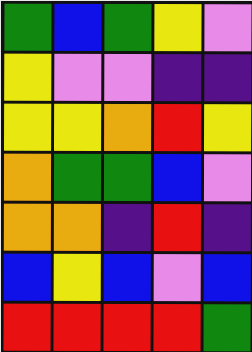[["green", "blue", "green", "yellow", "violet"], ["yellow", "violet", "violet", "indigo", "indigo"], ["yellow", "yellow", "orange", "red", "yellow"], ["orange", "green", "green", "blue", "violet"], ["orange", "orange", "indigo", "red", "indigo"], ["blue", "yellow", "blue", "violet", "blue"], ["red", "red", "red", "red", "green"]]